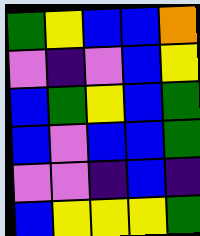[["green", "yellow", "blue", "blue", "orange"], ["violet", "indigo", "violet", "blue", "yellow"], ["blue", "green", "yellow", "blue", "green"], ["blue", "violet", "blue", "blue", "green"], ["violet", "violet", "indigo", "blue", "indigo"], ["blue", "yellow", "yellow", "yellow", "green"]]